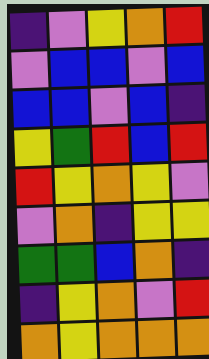[["indigo", "violet", "yellow", "orange", "red"], ["violet", "blue", "blue", "violet", "blue"], ["blue", "blue", "violet", "blue", "indigo"], ["yellow", "green", "red", "blue", "red"], ["red", "yellow", "orange", "yellow", "violet"], ["violet", "orange", "indigo", "yellow", "yellow"], ["green", "green", "blue", "orange", "indigo"], ["indigo", "yellow", "orange", "violet", "red"], ["orange", "yellow", "orange", "orange", "orange"]]